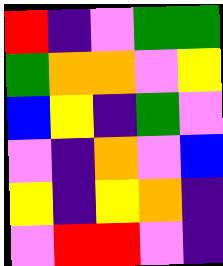[["red", "indigo", "violet", "green", "green"], ["green", "orange", "orange", "violet", "yellow"], ["blue", "yellow", "indigo", "green", "violet"], ["violet", "indigo", "orange", "violet", "blue"], ["yellow", "indigo", "yellow", "orange", "indigo"], ["violet", "red", "red", "violet", "indigo"]]